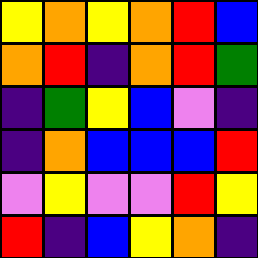[["yellow", "orange", "yellow", "orange", "red", "blue"], ["orange", "red", "indigo", "orange", "red", "green"], ["indigo", "green", "yellow", "blue", "violet", "indigo"], ["indigo", "orange", "blue", "blue", "blue", "red"], ["violet", "yellow", "violet", "violet", "red", "yellow"], ["red", "indigo", "blue", "yellow", "orange", "indigo"]]